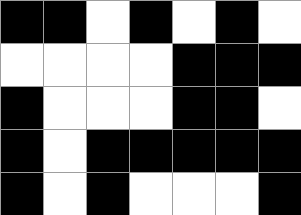[["black", "black", "white", "black", "white", "black", "white"], ["white", "white", "white", "white", "black", "black", "black"], ["black", "white", "white", "white", "black", "black", "white"], ["black", "white", "black", "black", "black", "black", "black"], ["black", "white", "black", "white", "white", "white", "black"]]